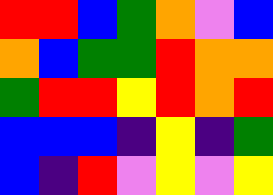[["red", "red", "blue", "green", "orange", "violet", "blue"], ["orange", "blue", "green", "green", "red", "orange", "orange"], ["green", "red", "red", "yellow", "red", "orange", "red"], ["blue", "blue", "blue", "indigo", "yellow", "indigo", "green"], ["blue", "indigo", "red", "violet", "yellow", "violet", "yellow"]]